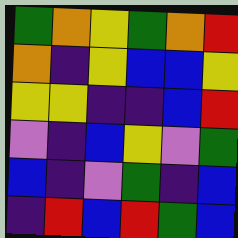[["green", "orange", "yellow", "green", "orange", "red"], ["orange", "indigo", "yellow", "blue", "blue", "yellow"], ["yellow", "yellow", "indigo", "indigo", "blue", "red"], ["violet", "indigo", "blue", "yellow", "violet", "green"], ["blue", "indigo", "violet", "green", "indigo", "blue"], ["indigo", "red", "blue", "red", "green", "blue"]]